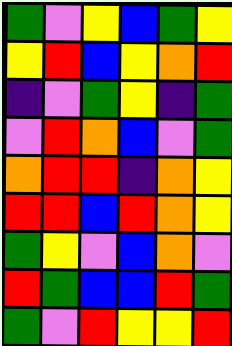[["green", "violet", "yellow", "blue", "green", "yellow"], ["yellow", "red", "blue", "yellow", "orange", "red"], ["indigo", "violet", "green", "yellow", "indigo", "green"], ["violet", "red", "orange", "blue", "violet", "green"], ["orange", "red", "red", "indigo", "orange", "yellow"], ["red", "red", "blue", "red", "orange", "yellow"], ["green", "yellow", "violet", "blue", "orange", "violet"], ["red", "green", "blue", "blue", "red", "green"], ["green", "violet", "red", "yellow", "yellow", "red"]]